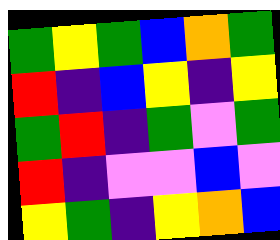[["green", "yellow", "green", "blue", "orange", "green"], ["red", "indigo", "blue", "yellow", "indigo", "yellow"], ["green", "red", "indigo", "green", "violet", "green"], ["red", "indigo", "violet", "violet", "blue", "violet"], ["yellow", "green", "indigo", "yellow", "orange", "blue"]]